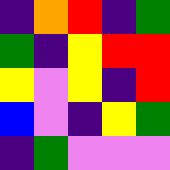[["indigo", "orange", "red", "indigo", "green"], ["green", "indigo", "yellow", "red", "red"], ["yellow", "violet", "yellow", "indigo", "red"], ["blue", "violet", "indigo", "yellow", "green"], ["indigo", "green", "violet", "violet", "violet"]]